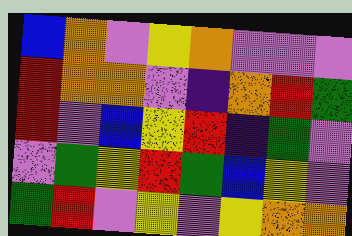[["blue", "orange", "violet", "yellow", "orange", "violet", "violet", "violet"], ["red", "orange", "orange", "violet", "indigo", "orange", "red", "green"], ["red", "violet", "blue", "yellow", "red", "indigo", "green", "violet"], ["violet", "green", "yellow", "red", "green", "blue", "yellow", "violet"], ["green", "red", "violet", "yellow", "violet", "yellow", "orange", "orange"]]